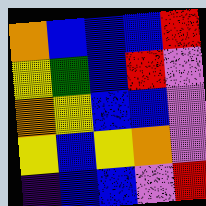[["orange", "blue", "blue", "blue", "red"], ["yellow", "green", "blue", "red", "violet"], ["orange", "yellow", "blue", "blue", "violet"], ["yellow", "blue", "yellow", "orange", "violet"], ["indigo", "blue", "blue", "violet", "red"]]